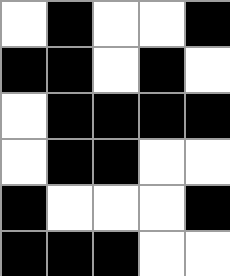[["white", "black", "white", "white", "black"], ["black", "black", "white", "black", "white"], ["white", "black", "black", "black", "black"], ["white", "black", "black", "white", "white"], ["black", "white", "white", "white", "black"], ["black", "black", "black", "white", "white"]]